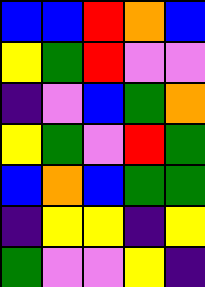[["blue", "blue", "red", "orange", "blue"], ["yellow", "green", "red", "violet", "violet"], ["indigo", "violet", "blue", "green", "orange"], ["yellow", "green", "violet", "red", "green"], ["blue", "orange", "blue", "green", "green"], ["indigo", "yellow", "yellow", "indigo", "yellow"], ["green", "violet", "violet", "yellow", "indigo"]]